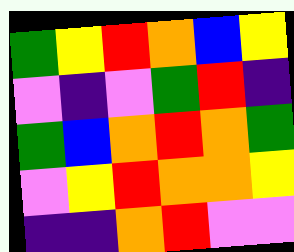[["green", "yellow", "red", "orange", "blue", "yellow"], ["violet", "indigo", "violet", "green", "red", "indigo"], ["green", "blue", "orange", "red", "orange", "green"], ["violet", "yellow", "red", "orange", "orange", "yellow"], ["indigo", "indigo", "orange", "red", "violet", "violet"]]